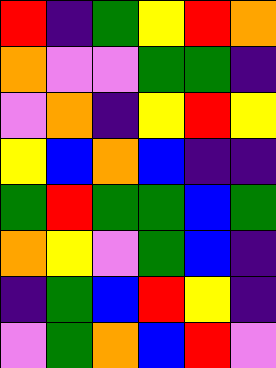[["red", "indigo", "green", "yellow", "red", "orange"], ["orange", "violet", "violet", "green", "green", "indigo"], ["violet", "orange", "indigo", "yellow", "red", "yellow"], ["yellow", "blue", "orange", "blue", "indigo", "indigo"], ["green", "red", "green", "green", "blue", "green"], ["orange", "yellow", "violet", "green", "blue", "indigo"], ["indigo", "green", "blue", "red", "yellow", "indigo"], ["violet", "green", "orange", "blue", "red", "violet"]]